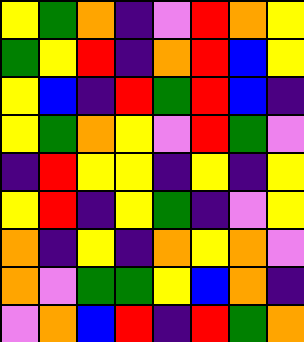[["yellow", "green", "orange", "indigo", "violet", "red", "orange", "yellow"], ["green", "yellow", "red", "indigo", "orange", "red", "blue", "yellow"], ["yellow", "blue", "indigo", "red", "green", "red", "blue", "indigo"], ["yellow", "green", "orange", "yellow", "violet", "red", "green", "violet"], ["indigo", "red", "yellow", "yellow", "indigo", "yellow", "indigo", "yellow"], ["yellow", "red", "indigo", "yellow", "green", "indigo", "violet", "yellow"], ["orange", "indigo", "yellow", "indigo", "orange", "yellow", "orange", "violet"], ["orange", "violet", "green", "green", "yellow", "blue", "orange", "indigo"], ["violet", "orange", "blue", "red", "indigo", "red", "green", "orange"]]